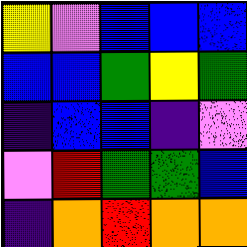[["yellow", "violet", "blue", "blue", "blue"], ["blue", "blue", "green", "yellow", "green"], ["indigo", "blue", "blue", "indigo", "violet"], ["violet", "red", "green", "green", "blue"], ["indigo", "orange", "red", "orange", "orange"]]